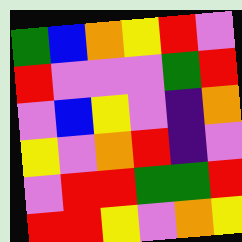[["green", "blue", "orange", "yellow", "red", "violet"], ["red", "violet", "violet", "violet", "green", "red"], ["violet", "blue", "yellow", "violet", "indigo", "orange"], ["yellow", "violet", "orange", "red", "indigo", "violet"], ["violet", "red", "red", "green", "green", "red"], ["red", "red", "yellow", "violet", "orange", "yellow"]]